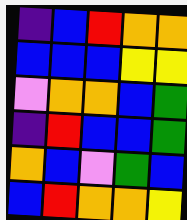[["indigo", "blue", "red", "orange", "orange"], ["blue", "blue", "blue", "yellow", "yellow"], ["violet", "orange", "orange", "blue", "green"], ["indigo", "red", "blue", "blue", "green"], ["orange", "blue", "violet", "green", "blue"], ["blue", "red", "orange", "orange", "yellow"]]